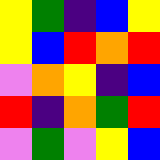[["yellow", "green", "indigo", "blue", "yellow"], ["yellow", "blue", "red", "orange", "red"], ["violet", "orange", "yellow", "indigo", "blue"], ["red", "indigo", "orange", "green", "red"], ["violet", "green", "violet", "yellow", "blue"]]